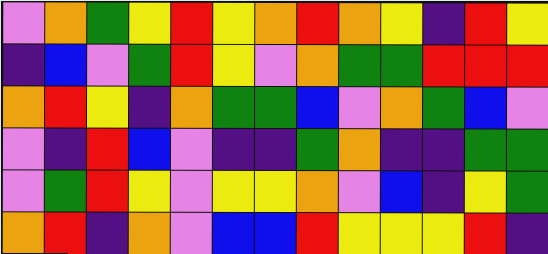[["violet", "orange", "green", "yellow", "red", "yellow", "orange", "red", "orange", "yellow", "indigo", "red", "yellow"], ["indigo", "blue", "violet", "green", "red", "yellow", "violet", "orange", "green", "green", "red", "red", "red"], ["orange", "red", "yellow", "indigo", "orange", "green", "green", "blue", "violet", "orange", "green", "blue", "violet"], ["violet", "indigo", "red", "blue", "violet", "indigo", "indigo", "green", "orange", "indigo", "indigo", "green", "green"], ["violet", "green", "red", "yellow", "violet", "yellow", "yellow", "orange", "violet", "blue", "indigo", "yellow", "green"], ["orange", "red", "indigo", "orange", "violet", "blue", "blue", "red", "yellow", "yellow", "yellow", "red", "indigo"]]